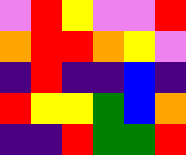[["violet", "red", "yellow", "violet", "violet", "red"], ["orange", "red", "red", "orange", "yellow", "violet"], ["indigo", "red", "indigo", "indigo", "blue", "indigo"], ["red", "yellow", "yellow", "green", "blue", "orange"], ["indigo", "indigo", "red", "green", "green", "red"]]